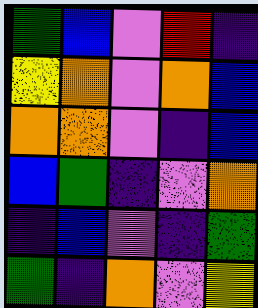[["green", "blue", "violet", "red", "indigo"], ["yellow", "orange", "violet", "orange", "blue"], ["orange", "orange", "violet", "indigo", "blue"], ["blue", "green", "indigo", "violet", "orange"], ["indigo", "blue", "violet", "indigo", "green"], ["green", "indigo", "orange", "violet", "yellow"]]